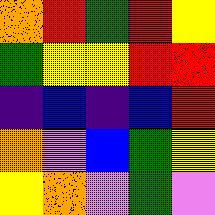[["orange", "red", "green", "red", "yellow"], ["green", "yellow", "yellow", "red", "red"], ["indigo", "blue", "indigo", "blue", "red"], ["orange", "violet", "blue", "green", "yellow"], ["yellow", "orange", "violet", "green", "violet"]]